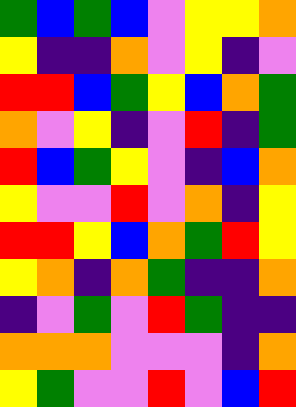[["green", "blue", "green", "blue", "violet", "yellow", "yellow", "orange"], ["yellow", "indigo", "indigo", "orange", "violet", "yellow", "indigo", "violet"], ["red", "red", "blue", "green", "yellow", "blue", "orange", "green"], ["orange", "violet", "yellow", "indigo", "violet", "red", "indigo", "green"], ["red", "blue", "green", "yellow", "violet", "indigo", "blue", "orange"], ["yellow", "violet", "violet", "red", "violet", "orange", "indigo", "yellow"], ["red", "red", "yellow", "blue", "orange", "green", "red", "yellow"], ["yellow", "orange", "indigo", "orange", "green", "indigo", "indigo", "orange"], ["indigo", "violet", "green", "violet", "red", "green", "indigo", "indigo"], ["orange", "orange", "orange", "violet", "violet", "violet", "indigo", "orange"], ["yellow", "green", "violet", "violet", "red", "violet", "blue", "red"]]